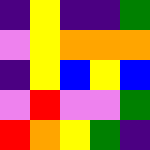[["indigo", "yellow", "indigo", "indigo", "green"], ["violet", "yellow", "orange", "orange", "orange"], ["indigo", "yellow", "blue", "yellow", "blue"], ["violet", "red", "violet", "violet", "green"], ["red", "orange", "yellow", "green", "indigo"]]